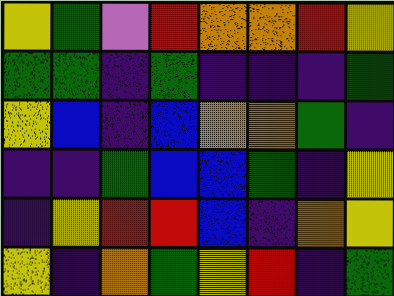[["yellow", "green", "violet", "red", "orange", "orange", "red", "yellow"], ["green", "green", "indigo", "green", "indigo", "indigo", "indigo", "green"], ["yellow", "blue", "indigo", "blue", "orange", "orange", "green", "indigo"], ["indigo", "indigo", "green", "blue", "blue", "green", "indigo", "yellow"], ["indigo", "yellow", "red", "red", "blue", "indigo", "orange", "yellow"], ["yellow", "indigo", "orange", "green", "yellow", "red", "indigo", "green"]]